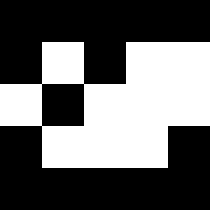[["black", "black", "black", "black", "black"], ["black", "white", "black", "white", "white"], ["white", "black", "white", "white", "white"], ["black", "white", "white", "white", "black"], ["black", "black", "black", "black", "black"]]